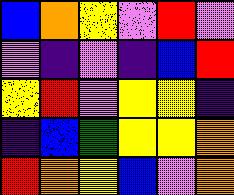[["blue", "orange", "yellow", "violet", "red", "violet"], ["violet", "indigo", "violet", "indigo", "blue", "red"], ["yellow", "red", "violet", "yellow", "yellow", "indigo"], ["indigo", "blue", "green", "yellow", "yellow", "orange"], ["red", "orange", "yellow", "blue", "violet", "orange"]]